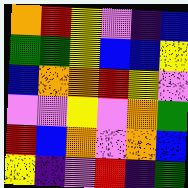[["orange", "red", "yellow", "violet", "indigo", "blue"], ["green", "green", "yellow", "blue", "blue", "yellow"], ["blue", "orange", "orange", "red", "yellow", "violet"], ["violet", "violet", "yellow", "violet", "orange", "green"], ["red", "blue", "orange", "violet", "orange", "blue"], ["yellow", "indigo", "violet", "red", "indigo", "green"]]